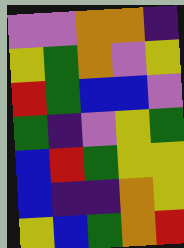[["violet", "violet", "orange", "orange", "indigo"], ["yellow", "green", "orange", "violet", "yellow"], ["red", "green", "blue", "blue", "violet"], ["green", "indigo", "violet", "yellow", "green"], ["blue", "red", "green", "yellow", "yellow"], ["blue", "indigo", "indigo", "orange", "yellow"], ["yellow", "blue", "green", "orange", "red"]]